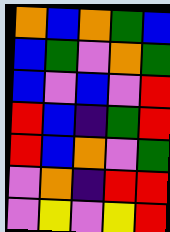[["orange", "blue", "orange", "green", "blue"], ["blue", "green", "violet", "orange", "green"], ["blue", "violet", "blue", "violet", "red"], ["red", "blue", "indigo", "green", "red"], ["red", "blue", "orange", "violet", "green"], ["violet", "orange", "indigo", "red", "red"], ["violet", "yellow", "violet", "yellow", "red"]]